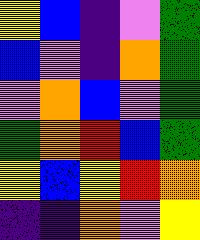[["yellow", "blue", "indigo", "violet", "green"], ["blue", "violet", "indigo", "orange", "green"], ["violet", "orange", "blue", "violet", "green"], ["green", "orange", "red", "blue", "green"], ["yellow", "blue", "yellow", "red", "orange"], ["indigo", "indigo", "orange", "violet", "yellow"]]